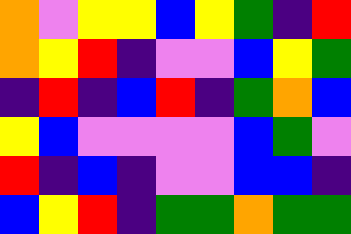[["orange", "violet", "yellow", "yellow", "blue", "yellow", "green", "indigo", "red"], ["orange", "yellow", "red", "indigo", "violet", "violet", "blue", "yellow", "green"], ["indigo", "red", "indigo", "blue", "red", "indigo", "green", "orange", "blue"], ["yellow", "blue", "violet", "violet", "violet", "violet", "blue", "green", "violet"], ["red", "indigo", "blue", "indigo", "violet", "violet", "blue", "blue", "indigo"], ["blue", "yellow", "red", "indigo", "green", "green", "orange", "green", "green"]]